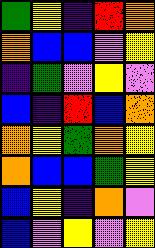[["green", "yellow", "indigo", "red", "orange"], ["orange", "blue", "blue", "violet", "yellow"], ["indigo", "green", "violet", "yellow", "violet"], ["blue", "indigo", "red", "blue", "orange"], ["orange", "yellow", "green", "orange", "yellow"], ["orange", "blue", "blue", "green", "yellow"], ["blue", "yellow", "indigo", "orange", "violet"], ["blue", "violet", "yellow", "violet", "yellow"]]